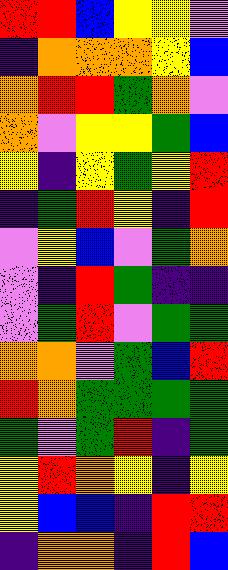[["red", "red", "blue", "yellow", "yellow", "violet"], ["indigo", "orange", "orange", "orange", "yellow", "blue"], ["orange", "red", "red", "green", "orange", "violet"], ["orange", "violet", "yellow", "yellow", "green", "blue"], ["yellow", "indigo", "yellow", "green", "yellow", "red"], ["indigo", "green", "red", "yellow", "indigo", "red"], ["violet", "yellow", "blue", "violet", "green", "orange"], ["violet", "indigo", "red", "green", "indigo", "indigo"], ["violet", "green", "red", "violet", "green", "green"], ["orange", "orange", "violet", "green", "blue", "red"], ["red", "orange", "green", "green", "green", "green"], ["green", "violet", "green", "red", "indigo", "green"], ["yellow", "red", "orange", "yellow", "indigo", "yellow"], ["yellow", "blue", "blue", "indigo", "red", "red"], ["indigo", "orange", "orange", "indigo", "red", "blue"]]